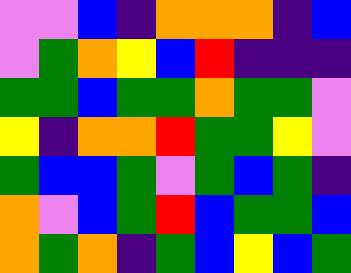[["violet", "violet", "blue", "indigo", "orange", "orange", "orange", "indigo", "blue"], ["violet", "green", "orange", "yellow", "blue", "red", "indigo", "indigo", "indigo"], ["green", "green", "blue", "green", "green", "orange", "green", "green", "violet"], ["yellow", "indigo", "orange", "orange", "red", "green", "green", "yellow", "violet"], ["green", "blue", "blue", "green", "violet", "green", "blue", "green", "indigo"], ["orange", "violet", "blue", "green", "red", "blue", "green", "green", "blue"], ["orange", "green", "orange", "indigo", "green", "blue", "yellow", "blue", "green"]]